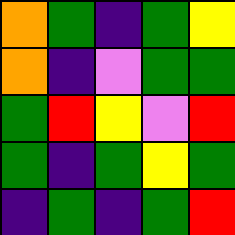[["orange", "green", "indigo", "green", "yellow"], ["orange", "indigo", "violet", "green", "green"], ["green", "red", "yellow", "violet", "red"], ["green", "indigo", "green", "yellow", "green"], ["indigo", "green", "indigo", "green", "red"]]